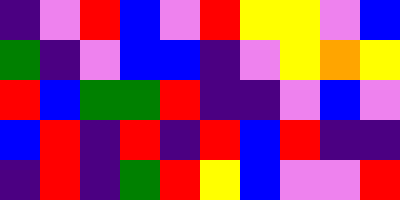[["indigo", "violet", "red", "blue", "violet", "red", "yellow", "yellow", "violet", "blue"], ["green", "indigo", "violet", "blue", "blue", "indigo", "violet", "yellow", "orange", "yellow"], ["red", "blue", "green", "green", "red", "indigo", "indigo", "violet", "blue", "violet"], ["blue", "red", "indigo", "red", "indigo", "red", "blue", "red", "indigo", "indigo"], ["indigo", "red", "indigo", "green", "red", "yellow", "blue", "violet", "violet", "red"]]